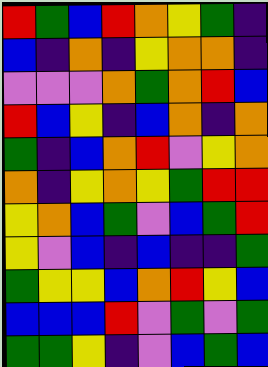[["red", "green", "blue", "red", "orange", "yellow", "green", "indigo"], ["blue", "indigo", "orange", "indigo", "yellow", "orange", "orange", "indigo"], ["violet", "violet", "violet", "orange", "green", "orange", "red", "blue"], ["red", "blue", "yellow", "indigo", "blue", "orange", "indigo", "orange"], ["green", "indigo", "blue", "orange", "red", "violet", "yellow", "orange"], ["orange", "indigo", "yellow", "orange", "yellow", "green", "red", "red"], ["yellow", "orange", "blue", "green", "violet", "blue", "green", "red"], ["yellow", "violet", "blue", "indigo", "blue", "indigo", "indigo", "green"], ["green", "yellow", "yellow", "blue", "orange", "red", "yellow", "blue"], ["blue", "blue", "blue", "red", "violet", "green", "violet", "green"], ["green", "green", "yellow", "indigo", "violet", "blue", "green", "blue"]]